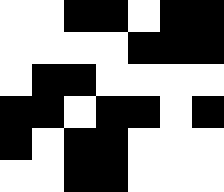[["white", "white", "black", "black", "white", "black", "black"], ["white", "white", "white", "white", "black", "black", "black"], ["white", "black", "black", "white", "white", "white", "white"], ["black", "black", "white", "black", "black", "white", "black"], ["black", "white", "black", "black", "white", "white", "white"], ["white", "white", "black", "black", "white", "white", "white"]]